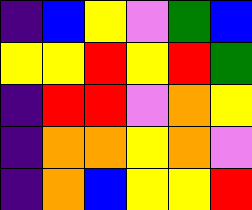[["indigo", "blue", "yellow", "violet", "green", "blue"], ["yellow", "yellow", "red", "yellow", "red", "green"], ["indigo", "red", "red", "violet", "orange", "yellow"], ["indigo", "orange", "orange", "yellow", "orange", "violet"], ["indigo", "orange", "blue", "yellow", "yellow", "red"]]